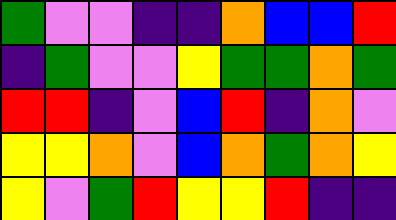[["green", "violet", "violet", "indigo", "indigo", "orange", "blue", "blue", "red"], ["indigo", "green", "violet", "violet", "yellow", "green", "green", "orange", "green"], ["red", "red", "indigo", "violet", "blue", "red", "indigo", "orange", "violet"], ["yellow", "yellow", "orange", "violet", "blue", "orange", "green", "orange", "yellow"], ["yellow", "violet", "green", "red", "yellow", "yellow", "red", "indigo", "indigo"]]